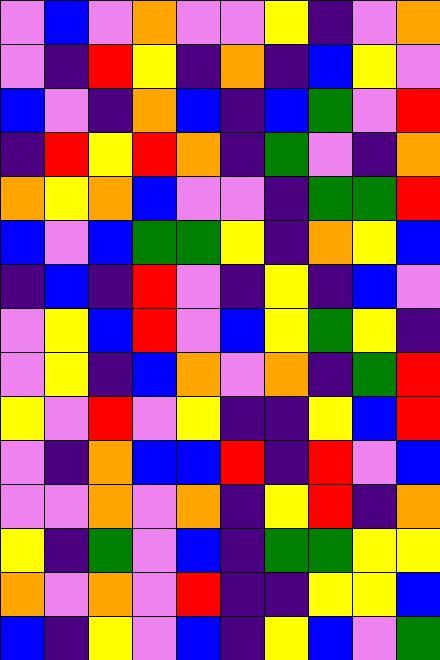[["violet", "blue", "violet", "orange", "violet", "violet", "yellow", "indigo", "violet", "orange"], ["violet", "indigo", "red", "yellow", "indigo", "orange", "indigo", "blue", "yellow", "violet"], ["blue", "violet", "indigo", "orange", "blue", "indigo", "blue", "green", "violet", "red"], ["indigo", "red", "yellow", "red", "orange", "indigo", "green", "violet", "indigo", "orange"], ["orange", "yellow", "orange", "blue", "violet", "violet", "indigo", "green", "green", "red"], ["blue", "violet", "blue", "green", "green", "yellow", "indigo", "orange", "yellow", "blue"], ["indigo", "blue", "indigo", "red", "violet", "indigo", "yellow", "indigo", "blue", "violet"], ["violet", "yellow", "blue", "red", "violet", "blue", "yellow", "green", "yellow", "indigo"], ["violet", "yellow", "indigo", "blue", "orange", "violet", "orange", "indigo", "green", "red"], ["yellow", "violet", "red", "violet", "yellow", "indigo", "indigo", "yellow", "blue", "red"], ["violet", "indigo", "orange", "blue", "blue", "red", "indigo", "red", "violet", "blue"], ["violet", "violet", "orange", "violet", "orange", "indigo", "yellow", "red", "indigo", "orange"], ["yellow", "indigo", "green", "violet", "blue", "indigo", "green", "green", "yellow", "yellow"], ["orange", "violet", "orange", "violet", "red", "indigo", "indigo", "yellow", "yellow", "blue"], ["blue", "indigo", "yellow", "violet", "blue", "indigo", "yellow", "blue", "violet", "green"]]